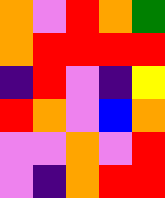[["orange", "violet", "red", "orange", "green"], ["orange", "red", "red", "red", "red"], ["indigo", "red", "violet", "indigo", "yellow"], ["red", "orange", "violet", "blue", "orange"], ["violet", "violet", "orange", "violet", "red"], ["violet", "indigo", "orange", "red", "red"]]